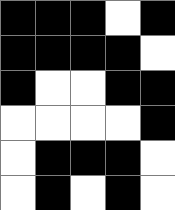[["black", "black", "black", "white", "black"], ["black", "black", "black", "black", "white"], ["black", "white", "white", "black", "black"], ["white", "white", "white", "white", "black"], ["white", "black", "black", "black", "white"], ["white", "black", "white", "black", "white"]]